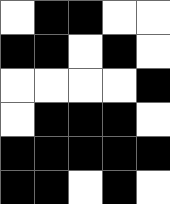[["white", "black", "black", "white", "white"], ["black", "black", "white", "black", "white"], ["white", "white", "white", "white", "black"], ["white", "black", "black", "black", "white"], ["black", "black", "black", "black", "black"], ["black", "black", "white", "black", "white"]]